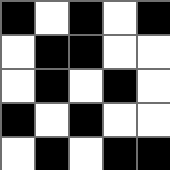[["black", "white", "black", "white", "black"], ["white", "black", "black", "white", "white"], ["white", "black", "white", "black", "white"], ["black", "white", "black", "white", "white"], ["white", "black", "white", "black", "black"]]